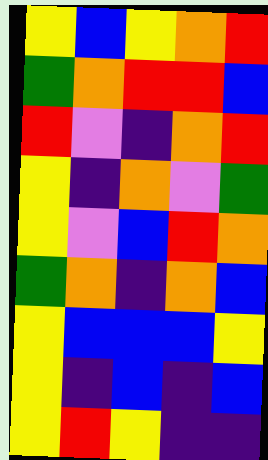[["yellow", "blue", "yellow", "orange", "red"], ["green", "orange", "red", "red", "blue"], ["red", "violet", "indigo", "orange", "red"], ["yellow", "indigo", "orange", "violet", "green"], ["yellow", "violet", "blue", "red", "orange"], ["green", "orange", "indigo", "orange", "blue"], ["yellow", "blue", "blue", "blue", "yellow"], ["yellow", "indigo", "blue", "indigo", "blue"], ["yellow", "red", "yellow", "indigo", "indigo"]]